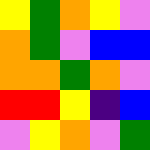[["yellow", "green", "orange", "yellow", "violet"], ["orange", "green", "violet", "blue", "blue"], ["orange", "orange", "green", "orange", "violet"], ["red", "red", "yellow", "indigo", "blue"], ["violet", "yellow", "orange", "violet", "green"]]